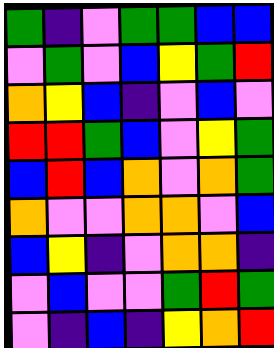[["green", "indigo", "violet", "green", "green", "blue", "blue"], ["violet", "green", "violet", "blue", "yellow", "green", "red"], ["orange", "yellow", "blue", "indigo", "violet", "blue", "violet"], ["red", "red", "green", "blue", "violet", "yellow", "green"], ["blue", "red", "blue", "orange", "violet", "orange", "green"], ["orange", "violet", "violet", "orange", "orange", "violet", "blue"], ["blue", "yellow", "indigo", "violet", "orange", "orange", "indigo"], ["violet", "blue", "violet", "violet", "green", "red", "green"], ["violet", "indigo", "blue", "indigo", "yellow", "orange", "red"]]